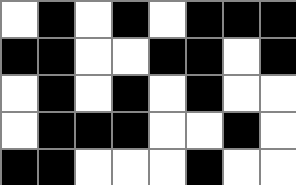[["white", "black", "white", "black", "white", "black", "black", "black"], ["black", "black", "white", "white", "black", "black", "white", "black"], ["white", "black", "white", "black", "white", "black", "white", "white"], ["white", "black", "black", "black", "white", "white", "black", "white"], ["black", "black", "white", "white", "white", "black", "white", "white"]]